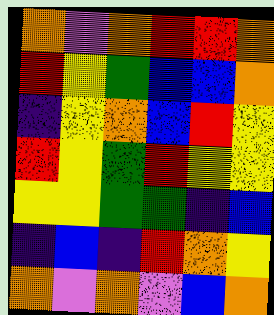[["orange", "violet", "orange", "red", "red", "orange"], ["red", "yellow", "green", "blue", "blue", "orange"], ["indigo", "yellow", "orange", "blue", "red", "yellow"], ["red", "yellow", "green", "red", "yellow", "yellow"], ["yellow", "yellow", "green", "green", "indigo", "blue"], ["indigo", "blue", "indigo", "red", "orange", "yellow"], ["orange", "violet", "orange", "violet", "blue", "orange"]]